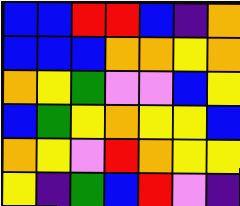[["blue", "blue", "red", "red", "blue", "indigo", "orange"], ["blue", "blue", "blue", "orange", "orange", "yellow", "orange"], ["orange", "yellow", "green", "violet", "violet", "blue", "yellow"], ["blue", "green", "yellow", "orange", "yellow", "yellow", "blue"], ["orange", "yellow", "violet", "red", "orange", "yellow", "yellow"], ["yellow", "indigo", "green", "blue", "red", "violet", "indigo"]]